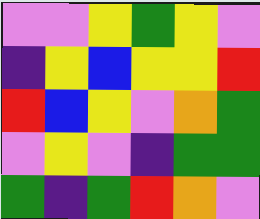[["violet", "violet", "yellow", "green", "yellow", "violet"], ["indigo", "yellow", "blue", "yellow", "yellow", "red"], ["red", "blue", "yellow", "violet", "orange", "green"], ["violet", "yellow", "violet", "indigo", "green", "green"], ["green", "indigo", "green", "red", "orange", "violet"]]